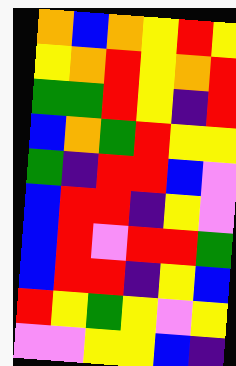[["orange", "blue", "orange", "yellow", "red", "yellow"], ["yellow", "orange", "red", "yellow", "orange", "red"], ["green", "green", "red", "yellow", "indigo", "red"], ["blue", "orange", "green", "red", "yellow", "yellow"], ["green", "indigo", "red", "red", "blue", "violet"], ["blue", "red", "red", "indigo", "yellow", "violet"], ["blue", "red", "violet", "red", "red", "green"], ["blue", "red", "red", "indigo", "yellow", "blue"], ["red", "yellow", "green", "yellow", "violet", "yellow"], ["violet", "violet", "yellow", "yellow", "blue", "indigo"]]